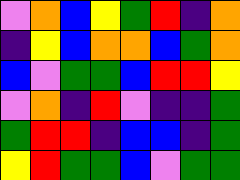[["violet", "orange", "blue", "yellow", "green", "red", "indigo", "orange"], ["indigo", "yellow", "blue", "orange", "orange", "blue", "green", "orange"], ["blue", "violet", "green", "green", "blue", "red", "red", "yellow"], ["violet", "orange", "indigo", "red", "violet", "indigo", "indigo", "green"], ["green", "red", "red", "indigo", "blue", "blue", "indigo", "green"], ["yellow", "red", "green", "green", "blue", "violet", "green", "green"]]